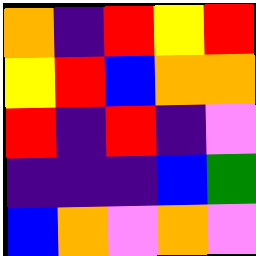[["orange", "indigo", "red", "yellow", "red"], ["yellow", "red", "blue", "orange", "orange"], ["red", "indigo", "red", "indigo", "violet"], ["indigo", "indigo", "indigo", "blue", "green"], ["blue", "orange", "violet", "orange", "violet"]]